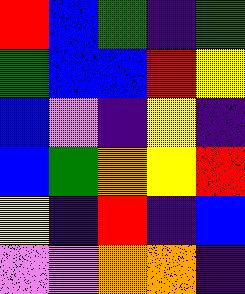[["red", "blue", "green", "indigo", "green"], ["green", "blue", "blue", "red", "yellow"], ["blue", "violet", "indigo", "yellow", "indigo"], ["blue", "green", "orange", "yellow", "red"], ["yellow", "indigo", "red", "indigo", "blue"], ["violet", "violet", "orange", "orange", "indigo"]]